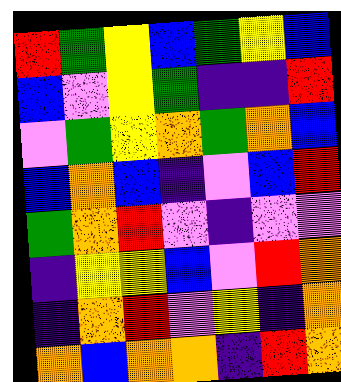[["red", "green", "yellow", "blue", "green", "yellow", "blue"], ["blue", "violet", "yellow", "green", "indigo", "indigo", "red"], ["violet", "green", "yellow", "orange", "green", "orange", "blue"], ["blue", "orange", "blue", "indigo", "violet", "blue", "red"], ["green", "orange", "red", "violet", "indigo", "violet", "violet"], ["indigo", "yellow", "yellow", "blue", "violet", "red", "orange"], ["indigo", "orange", "red", "violet", "yellow", "indigo", "orange"], ["orange", "blue", "orange", "orange", "indigo", "red", "orange"]]